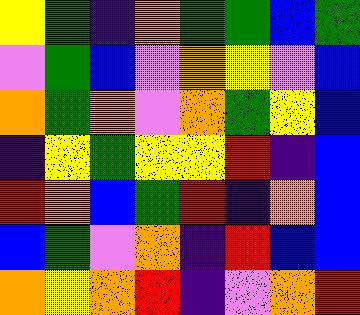[["yellow", "green", "indigo", "orange", "green", "green", "blue", "green"], ["violet", "green", "blue", "violet", "orange", "yellow", "violet", "blue"], ["orange", "green", "orange", "violet", "orange", "green", "yellow", "blue"], ["indigo", "yellow", "green", "yellow", "yellow", "red", "indigo", "blue"], ["red", "orange", "blue", "green", "red", "indigo", "orange", "blue"], ["blue", "green", "violet", "orange", "indigo", "red", "blue", "blue"], ["orange", "yellow", "orange", "red", "indigo", "violet", "orange", "red"]]